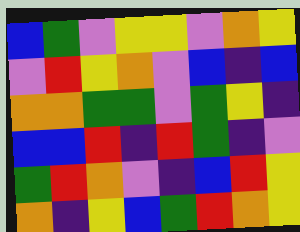[["blue", "green", "violet", "yellow", "yellow", "violet", "orange", "yellow"], ["violet", "red", "yellow", "orange", "violet", "blue", "indigo", "blue"], ["orange", "orange", "green", "green", "violet", "green", "yellow", "indigo"], ["blue", "blue", "red", "indigo", "red", "green", "indigo", "violet"], ["green", "red", "orange", "violet", "indigo", "blue", "red", "yellow"], ["orange", "indigo", "yellow", "blue", "green", "red", "orange", "yellow"]]